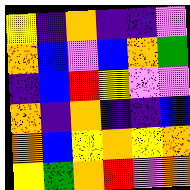[["yellow", "indigo", "orange", "indigo", "indigo", "violet"], ["orange", "blue", "violet", "blue", "orange", "green"], ["indigo", "blue", "red", "yellow", "violet", "violet"], ["orange", "indigo", "orange", "indigo", "indigo", "blue"], ["orange", "blue", "yellow", "orange", "yellow", "orange"], ["yellow", "green", "orange", "red", "violet", "orange"]]